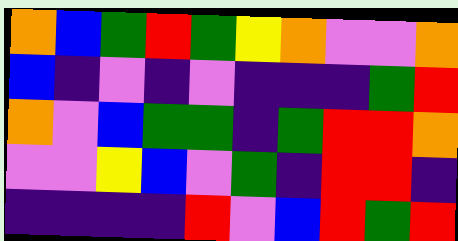[["orange", "blue", "green", "red", "green", "yellow", "orange", "violet", "violet", "orange"], ["blue", "indigo", "violet", "indigo", "violet", "indigo", "indigo", "indigo", "green", "red"], ["orange", "violet", "blue", "green", "green", "indigo", "green", "red", "red", "orange"], ["violet", "violet", "yellow", "blue", "violet", "green", "indigo", "red", "red", "indigo"], ["indigo", "indigo", "indigo", "indigo", "red", "violet", "blue", "red", "green", "red"]]